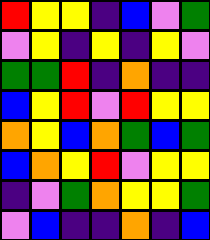[["red", "yellow", "yellow", "indigo", "blue", "violet", "green"], ["violet", "yellow", "indigo", "yellow", "indigo", "yellow", "violet"], ["green", "green", "red", "indigo", "orange", "indigo", "indigo"], ["blue", "yellow", "red", "violet", "red", "yellow", "yellow"], ["orange", "yellow", "blue", "orange", "green", "blue", "green"], ["blue", "orange", "yellow", "red", "violet", "yellow", "yellow"], ["indigo", "violet", "green", "orange", "yellow", "yellow", "green"], ["violet", "blue", "indigo", "indigo", "orange", "indigo", "blue"]]